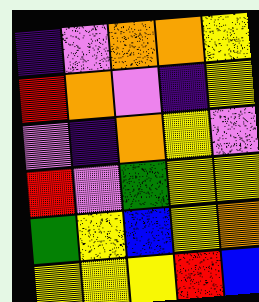[["indigo", "violet", "orange", "orange", "yellow"], ["red", "orange", "violet", "indigo", "yellow"], ["violet", "indigo", "orange", "yellow", "violet"], ["red", "violet", "green", "yellow", "yellow"], ["green", "yellow", "blue", "yellow", "orange"], ["yellow", "yellow", "yellow", "red", "blue"]]